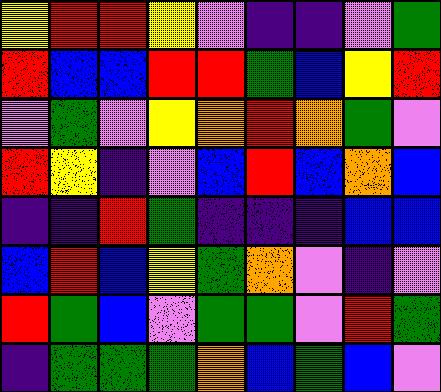[["yellow", "red", "red", "yellow", "violet", "indigo", "indigo", "violet", "green"], ["red", "blue", "blue", "red", "red", "green", "blue", "yellow", "red"], ["violet", "green", "violet", "yellow", "orange", "red", "orange", "green", "violet"], ["red", "yellow", "indigo", "violet", "blue", "red", "blue", "orange", "blue"], ["indigo", "indigo", "red", "green", "indigo", "indigo", "indigo", "blue", "blue"], ["blue", "red", "blue", "yellow", "green", "orange", "violet", "indigo", "violet"], ["red", "green", "blue", "violet", "green", "green", "violet", "red", "green"], ["indigo", "green", "green", "green", "orange", "blue", "green", "blue", "violet"]]